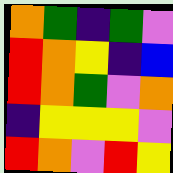[["orange", "green", "indigo", "green", "violet"], ["red", "orange", "yellow", "indigo", "blue"], ["red", "orange", "green", "violet", "orange"], ["indigo", "yellow", "yellow", "yellow", "violet"], ["red", "orange", "violet", "red", "yellow"]]